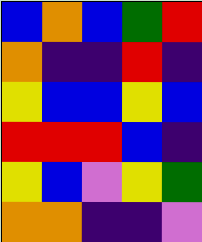[["blue", "orange", "blue", "green", "red"], ["orange", "indigo", "indigo", "red", "indigo"], ["yellow", "blue", "blue", "yellow", "blue"], ["red", "red", "red", "blue", "indigo"], ["yellow", "blue", "violet", "yellow", "green"], ["orange", "orange", "indigo", "indigo", "violet"]]